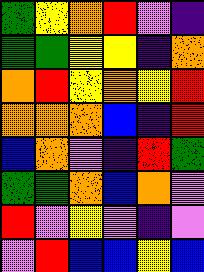[["green", "yellow", "orange", "red", "violet", "indigo"], ["green", "green", "yellow", "yellow", "indigo", "orange"], ["orange", "red", "yellow", "orange", "yellow", "red"], ["orange", "orange", "orange", "blue", "indigo", "red"], ["blue", "orange", "violet", "indigo", "red", "green"], ["green", "green", "orange", "blue", "orange", "violet"], ["red", "violet", "yellow", "violet", "indigo", "violet"], ["violet", "red", "blue", "blue", "yellow", "blue"]]